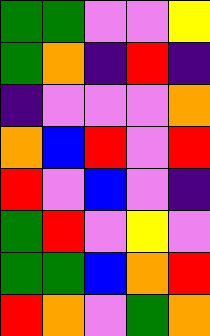[["green", "green", "violet", "violet", "yellow"], ["green", "orange", "indigo", "red", "indigo"], ["indigo", "violet", "violet", "violet", "orange"], ["orange", "blue", "red", "violet", "red"], ["red", "violet", "blue", "violet", "indigo"], ["green", "red", "violet", "yellow", "violet"], ["green", "green", "blue", "orange", "red"], ["red", "orange", "violet", "green", "orange"]]